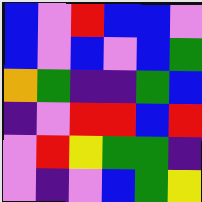[["blue", "violet", "red", "blue", "blue", "violet"], ["blue", "violet", "blue", "violet", "blue", "green"], ["orange", "green", "indigo", "indigo", "green", "blue"], ["indigo", "violet", "red", "red", "blue", "red"], ["violet", "red", "yellow", "green", "green", "indigo"], ["violet", "indigo", "violet", "blue", "green", "yellow"]]